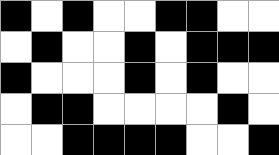[["black", "white", "black", "white", "white", "black", "black", "white", "white"], ["white", "black", "white", "white", "black", "white", "black", "black", "black"], ["black", "white", "white", "white", "black", "white", "black", "white", "white"], ["white", "black", "black", "white", "white", "white", "white", "black", "white"], ["white", "white", "black", "black", "black", "black", "white", "white", "black"]]